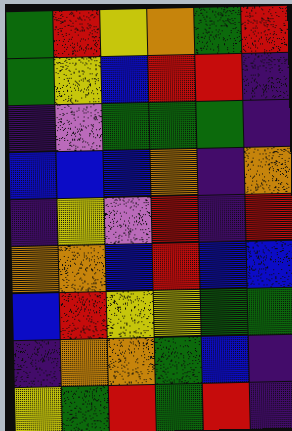[["green", "red", "yellow", "orange", "green", "red"], ["green", "yellow", "blue", "red", "red", "indigo"], ["indigo", "violet", "green", "green", "green", "indigo"], ["blue", "blue", "blue", "orange", "indigo", "orange"], ["indigo", "yellow", "violet", "red", "indigo", "red"], ["orange", "orange", "blue", "red", "blue", "blue"], ["blue", "red", "yellow", "yellow", "green", "green"], ["indigo", "orange", "orange", "green", "blue", "indigo"], ["yellow", "green", "red", "green", "red", "indigo"]]